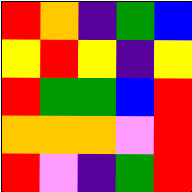[["red", "orange", "indigo", "green", "blue"], ["yellow", "red", "yellow", "indigo", "yellow"], ["red", "green", "green", "blue", "red"], ["orange", "orange", "orange", "violet", "red"], ["red", "violet", "indigo", "green", "red"]]